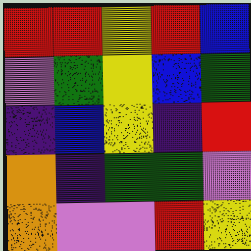[["red", "red", "yellow", "red", "blue"], ["violet", "green", "yellow", "blue", "green"], ["indigo", "blue", "yellow", "indigo", "red"], ["orange", "indigo", "green", "green", "violet"], ["orange", "violet", "violet", "red", "yellow"]]